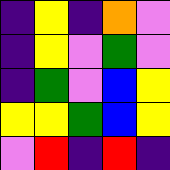[["indigo", "yellow", "indigo", "orange", "violet"], ["indigo", "yellow", "violet", "green", "violet"], ["indigo", "green", "violet", "blue", "yellow"], ["yellow", "yellow", "green", "blue", "yellow"], ["violet", "red", "indigo", "red", "indigo"]]